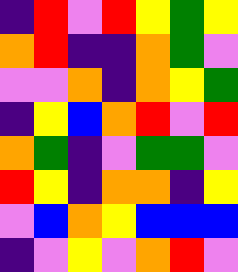[["indigo", "red", "violet", "red", "yellow", "green", "yellow"], ["orange", "red", "indigo", "indigo", "orange", "green", "violet"], ["violet", "violet", "orange", "indigo", "orange", "yellow", "green"], ["indigo", "yellow", "blue", "orange", "red", "violet", "red"], ["orange", "green", "indigo", "violet", "green", "green", "violet"], ["red", "yellow", "indigo", "orange", "orange", "indigo", "yellow"], ["violet", "blue", "orange", "yellow", "blue", "blue", "blue"], ["indigo", "violet", "yellow", "violet", "orange", "red", "violet"]]